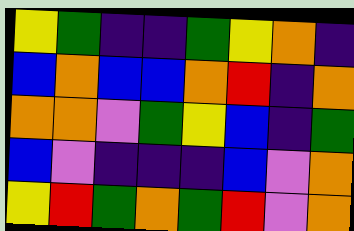[["yellow", "green", "indigo", "indigo", "green", "yellow", "orange", "indigo"], ["blue", "orange", "blue", "blue", "orange", "red", "indigo", "orange"], ["orange", "orange", "violet", "green", "yellow", "blue", "indigo", "green"], ["blue", "violet", "indigo", "indigo", "indigo", "blue", "violet", "orange"], ["yellow", "red", "green", "orange", "green", "red", "violet", "orange"]]